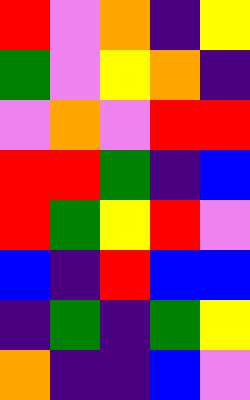[["red", "violet", "orange", "indigo", "yellow"], ["green", "violet", "yellow", "orange", "indigo"], ["violet", "orange", "violet", "red", "red"], ["red", "red", "green", "indigo", "blue"], ["red", "green", "yellow", "red", "violet"], ["blue", "indigo", "red", "blue", "blue"], ["indigo", "green", "indigo", "green", "yellow"], ["orange", "indigo", "indigo", "blue", "violet"]]